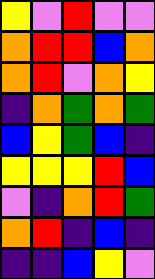[["yellow", "violet", "red", "violet", "violet"], ["orange", "red", "red", "blue", "orange"], ["orange", "red", "violet", "orange", "yellow"], ["indigo", "orange", "green", "orange", "green"], ["blue", "yellow", "green", "blue", "indigo"], ["yellow", "yellow", "yellow", "red", "blue"], ["violet", "indigo", "orange", "red", "green"], ["orange", "red", "indigo", "blue", "indigo"], ["indigo", "indigo", "blue", "yellow", "violet"]]